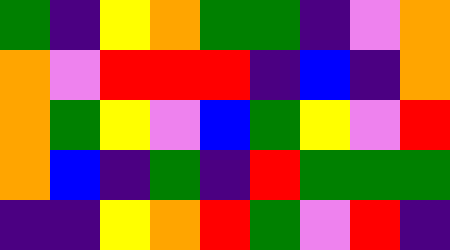[["green", "indigo", "yellow", "orange", "green", "green", "indigo", "violet", "orange"], ["orange", "violet", "red", "red", "red", "indigo", "blue", "indigo", "orange"], ["orange", "green", "yellow", "violet", "blue", "green", "yellow", "violet", "red"], ["orange", "blue", "indigo", "green", "indigo", "red", "green", "green", "green"], ["indigo", "indigo", "yellow", "orange", "red", "green", "violet", "red", "indigo"]]